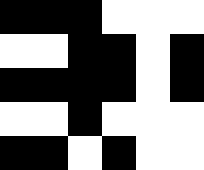[["black", "black", "black", "white", "white", "white"], ["white", "white", "black", "black", "white", "black"], ["black", "black", "black", "black", "white", "black"], ["white", "white", "black", "white", "white", "white"], ["black", "black", "white", "black", "white", "white"]]